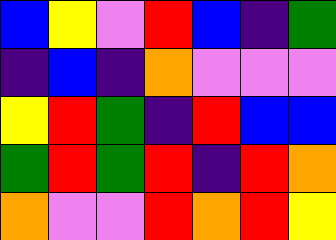[["blue", "yellow", "violet", "red", "blue", "indigo", "green"], ["indigo", "blue", "indigo", "orange", "violet", "violet", "violet"], ["yellow", "red", "green", "indigo", "red", "blue", "blue"], ["green", "red", "green", "red", "indigo", "red", "orange"], ["orange", "violet", "violet", "red", "orange", "red", "yellow"]]